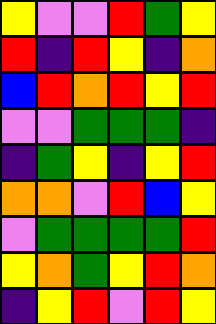[["yellow", "violet", "violet", "red", "green", "yellow"], ["red", "indigo", "red", "yellow", "indigo", "orange"], ["blue", "red", "orange", "red", "yellow", "red"], ["violet", "violet", "green", "green", "green", "indigo"], ["indigo", "green", "yellow", "indigo", "yellow", "red"], ["orange", "orange", "violet", "red", "blue", "yellow"], ["violet", "green", "green", "green", "green", "red"], ["yellow", "orange", "green", "yellow", "red", "orange"], ["indigo", "yellow", "red", "violet", "red", "yellow"]]